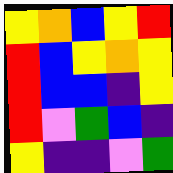[["yellow", "orange", "blue", "yellow", "red"], ["red", "blue", "yellow", "orange", "yellow"], ["red", "blue", "blue", "indigo", "yellow"], ["red", "violet", "green", "blue", "indigo"], ["yellow", "indigo", "indigo", "violet", "green"]]